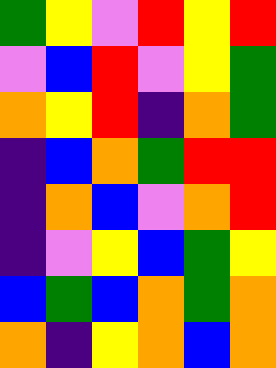[["green", "yellow", "violet", "red", "yellow", "red"], ["violet", "blue", "red", "violet", "yellow", "green"], ["orange", "yellow", "red", "indigo", "orange", "green"], ["indigo", "blue", "orange", "green", "red", "red"], ["indigo", "orange", "blue", "violet", "orange", "red"], ["indigo", "violet", "yellow", "blue", "green", "yellow"], ["blue", "green", "blue", "orange", "green", "orange"], ["orange", "indigo", "yellow", "orange", "blue", "orange"]]